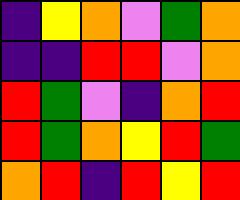[["indigo", "yellow", "orange", "violet", "green", "orange"], ["indigo", "indigo", "red", "red", "violet", "orange"], ["red", "green", "violet", "indigo", "orange", "red"], ["red", "green", "orange", "yellow", "red", "green"], ["orange", "red", "indigo", "red", "yellow", "red"]]